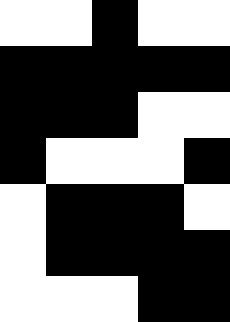[["white", "white", "black", "white", "white"], ["black", "black", "black", "black", "black"], ["black", "black", "black", "white", "white"], ["black", "white", "white", "white", "black"], ["white", "black", "black", "black", "white"], ["white", "black", "black", "black", "black"], ["white", "white", "white", "black", "black"]]